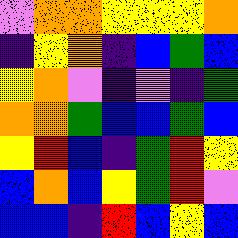[["violet", "orange", "orange", "yellow", "yellow", "yellow", "orange"], ["indigo", "yellow", "orange", "indigo", "blue", "green", "blue"], ["yellow", "orange", "violet", "indigo", "violet", "indigo", "green"], ["orange", "orange", "green", "blue", "blue", "green", "blue"], ["yellow", "red", "blue", "indigo", "green", "red", "yellow"], ["blue", "orange", "blue", "yellow", "green", "red", "violet"], ["blue", "blue", "indigo", "red", "blue", "yellow", "blue"]]